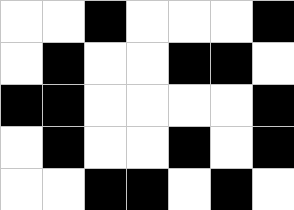[["white", "white", "black", "white", "white", "white", "black"], ["white", "black", "white", "white", "black", "black", "white"], ["black", "black", "white", "white", "white", "white", "black"], ["white", "black", "white", "white", "black", "white", "black"], ["white", "white", "black", "black", "white", "black", "white"]]